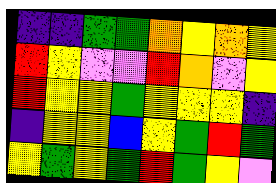[["indigo", "indigo", "green", "green", "orange", "yellow", "orange", "yellow"], ["red", "yellow", "violet", "violet", "red", "orange", "violet", "yellow"], ["red", "yellow", "yellow", "green", "yellow", "yellow", "yellow", "indigo"], ["indigo", "yellow", "yellow", "blue", "yellow", "green", "red", "green"], ["yellow", "green", "yellow", "green", "red", "green", "yellow", "violet"]]